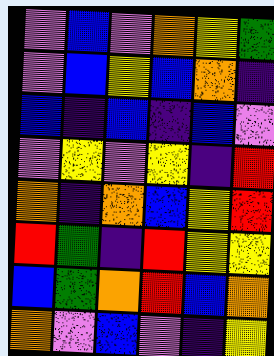[["violet", "blue", "violet", "orange", "yellow", "green"], ["violet", "blue", "yellow", "blue", "orange", "indigo"], ["blue", "indigo", "blue", "indigo", "blue", "violet"], ["violet", "yellow", "violet", "yellow", "indigo", "red"], ["orange", "indigo", "orange", "blue", "yellow", "red"], ["red", "green", "indigo", "red", "yellow", "yellow"], ["blue", "green", "orange", "red", "blue", "orange"], ["orange", "violet", "blue", "violet", "indigo", "yellow"]]